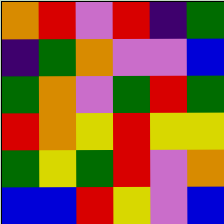[["orange", "red", "violet", "red", "indigo", "green"], ["indigo", "green", "orange", "violet", "violet", "blue"], ["green", "orange", "violet", "green", "red", "green"], ["red", "orange", "yellow", "red", "yellow", "yellow"], ["green", "yellow", "green", "red", "violet", "orange"], ["blue", "blue", "red", "yellow", "violet", "blue"]]